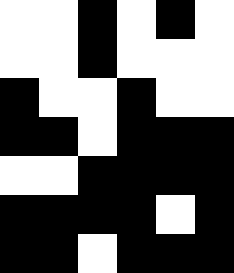[["white", "white", "black", "white", "black", "white"], ["white", "white", "black", "white", "white", "white"], ["black", "white", "white", "black", "white", "white"], ["black", "black", "white", "black", "black", "black"], ["white", "white", "black", "black", "black", "black"], ["black", "black", "black", "black", "white", "black"], ["black", "black", "white", "black", "black", "black"]]